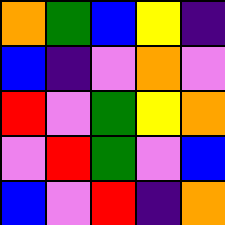[["orange", "green", "blue", "yellow", "indigo"], ["blue", "indigo", "violet", "orange", "violet"], ["red", "violet", "green", "yellow", "orange"], ["violet", "red", "green", "violet", "blue"], ["blue", "violet", "red", "indigo", "orange"]]